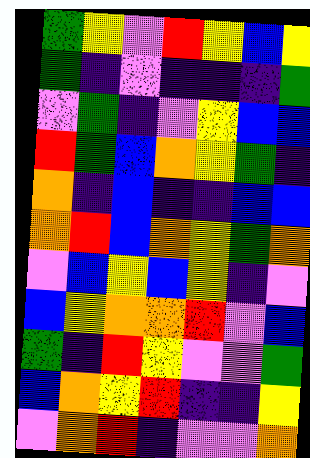[["green", "yellow", "violet", "red", "yellow", "blue", "yellow"], ["green", "indigo", "violet", "indigo", "indigo", "indigo", "green"], ["violet", "green", "indigo", "violet", "yellow", "blue", "blue"], ["red", "green", "blue", "orange", "yellow", "green", "indigo"], ["orange", "indigo", "blue", "indigo", "indigo", "blue", "blue"], ["orange", "red", "blue", "orange", "yellow", "green", "orange"], ["violet", "blue", "yellow", "blue", "yellow", "indigo", "violet"], ["blue", "yellow", "orange", "orange", "red", "violet", "blue"], ["green", "indigo", "red", "yellow", "violet", "violet", "green"], ["blue", "orange", "yellow", "red", "indigo", "indigo", "yellow"], ["violet", "orange", "red", "indigo", "violet", "violet", "orange"]]